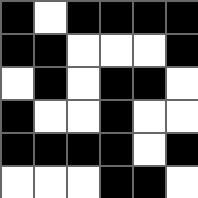[["black", "white", "black", "black", "black", "black"], ["black", "black", "white", "white", "white", "black"], ["white", "black", "white", "black", "black", "white"], ["black", "white", "white", "black", "white", "white"], ["black", "black", "black", "black", "white", "black"], ["white", "white", "white", "black", "black", "white"]]